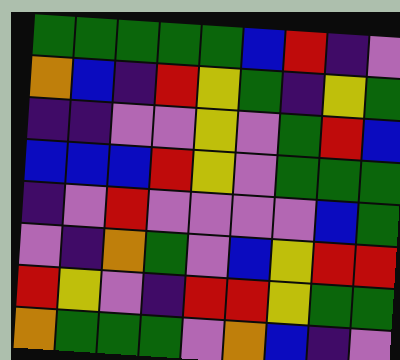[["green", "green", "green", "green", "green", "blue", "red", "indigo", "violet"], ["orange", "blue", "indigo", "red", "yellow", "green", "indigo", "yellow", "green"], ["indigo", "indigo", "violet", "violet", "yellow", "violet", "green", "red", "blue"], ["blue", "blue", "blue", "red", "yellow", "violet", "green", "green", "green"], ["indigo", "violet", "red", "violet", "violet", "violet", "violet", "blue", "green"], ["violet", "indigo", "orange", "green", "violet", "blue", "yellow", "red", "red"], ["red", "yellow", "violet", "indigo", "red", "red", "yellow", "green", "green"], ["orange", "green", "green", "green", "violet", "orange", "blue", "indigo", "violet"]]